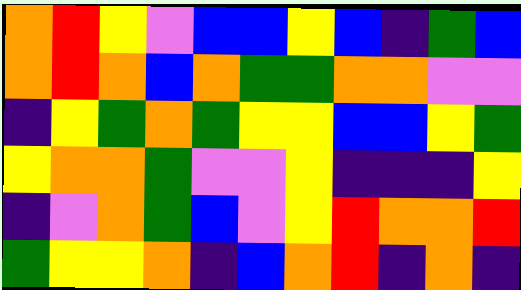[["orange", "red", "yellow", "violet", "blue", "blue", "yellow", "blue", "indigo", "green", "blue"], ["orange", "red", "orange", "blue", "orange", "green", "green", "orange", "orange", "violet", "violet"], ["indigo", "yellow", "green", "orange", "green", "yellow", "yellow", "blue", "blue", "yellow", "green"], ["yellow", "orange", "orange", "green", "violet", "violet", "yellow", "indigo", "indigo", "indigo", "yellow"], ["indigo", "violet", "orange", "green", "blue", "violet", "yellow", "red", "orange", "orange", "red"], ["green", "yellow", "yellow", "orange", "indigo", "blue", "orange", "red", "indigo", "orange", "indigo"]]